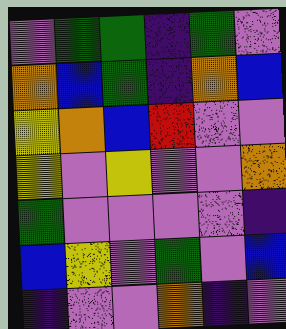[["violet", "green", "green", "indigo", "green", "violet"], ["orange", "blue", "green", "indigo", "orange", "blue"], ["yellow", "orange", "blue", "red", "violet", "violet"], ["yellow", "violet", "yellow", "violet", "violet", "orange"], ["green", "violet", "violet", "violet", "violet", "indigo"], ["blue", "yellow", "violet", "green", "violet", "blue"], ["indigo", "violet", "violet", "orange", "indigo", "violet"]]